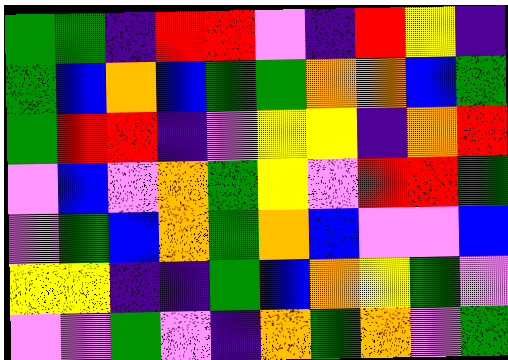[["green", "green", "indigo", "red", "red", "violet", "indigo", "red", "yellow", "indigo"], ["green", "blue", "orange", "blue", "green", "green", "orange", "orange", "blue", "green"], ["green", "red", "red", "indigo", "violet", "yellow", "yellow", "indigo", "orange", "red"], ["violet", "blue", "violet", "orange", "green", "yellow", "violet", "red", "red", "green"], ["violet", "green", "blue", "orange", "green", "orange", "blue", "violet", "violet", "blue"], ["yellow", "yellow", "indigo", "indigo", "green", "blue", "orange", "yellow", "green", "violet"], ["violet", "violet", "green", "violet", "indigo", "orange", "green", "orange", "violet", "green"]]